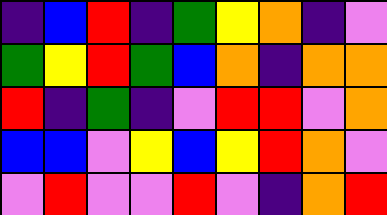[["indigo", "blue", "red", "indigo", "green", "yellow", "orange", "indigo", "violet"], ["green", "yellow", "red", "green", "blue", "orange", "indigo", "orange", "orange"], ["red", "indigo", "green", "indigo", "violet", "red", "red", "violet", "orange"], ["blue", "blue", "violet", "yellow", "blue", "yellow", "red", "orange", "violet"], ["violet", "red", "violet", "violet", "red", "violet", "indigo", "orange", "red"]]